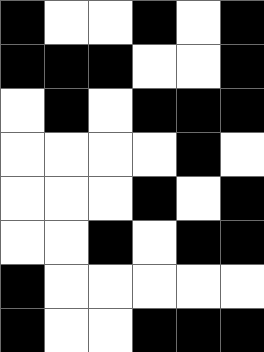[["black", "white", "white", "black", "white", "black"], ["black", "black", "black", "white", "white", "black"], ["white", "black", "white", "black", "black", "black"], ["white", "white", "white", "white", "black", "white"], ["white", "white", "white", "black", "white", "black"], ["white", "white", "black", "white", "black", "black"], ["black", "white", "white", "white", "white", "white"], ["black", "white", "white", "black", "black", "black"]]